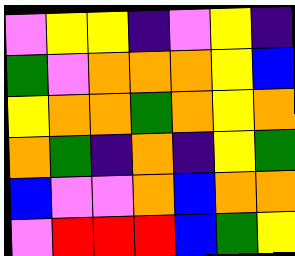[["violet", "yellow", "yellow", "indigo", "violet", "yellow", "indigo"], ["green", "violet", "orange", "orange", "orange", "yellow", "blue"], ["yellow", "orange", "orange", "green", "orange", "yellow", "orange"], ["orange", "green", "indigo", "orange", "indigo", "yellow", "green"], ["blue", "violet", "violet", "orange", "blue", "orange", "orange"], ["violet", "red", "red", "red", "blue", "green", "yellow"]]